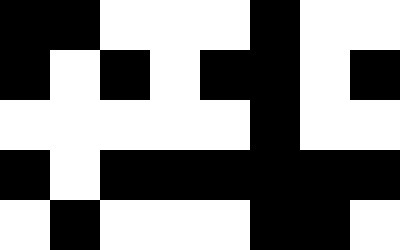[["black", "black", "white", "white", "white", "black", "white", "white"], ["black", "white", "black", "white", "black", "black", "white", "black"], ["white", "white", "white", "white", "white", "black", "white", "white"], ["black", "white", "black", "black", "black", "black", "black", "black"], ["white", "black", "white", "white", "white", "black", "black", "white"]]